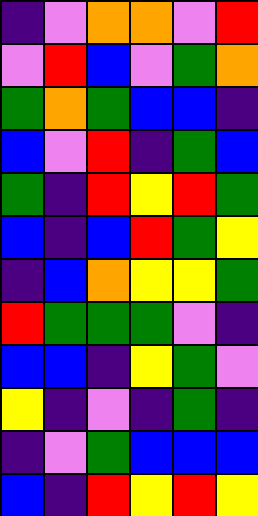[["indigo", "violet", "orange", "orange", "violet", "red"], ["violet", "red", "blue", "violet", "green", "orange"], ["green", "orange", "green", "blue", "blue", "indigo"], ["blue", "violet", "red", "indigo", "green", "blue"], ["green", "indigo", "red", "yellow", "red", "green"], ["blue", "indigo", "blue", "red", "green", "yellow"], ["indigo", "blue", "orange", "yellow", "yellow", "green"], ["red", "green", "green", "green", "violet", "indigo"], ["blue", "blue", "indigo", "yellow", "green", "violet"], ["yellow", "indigo", "violet", "indigo", "green", "indigo"], ["indigo", "violet", "green", "blue", "blue", "blue"], ["blue", "indigo", "red", "yellow", "red", "yellow"]]